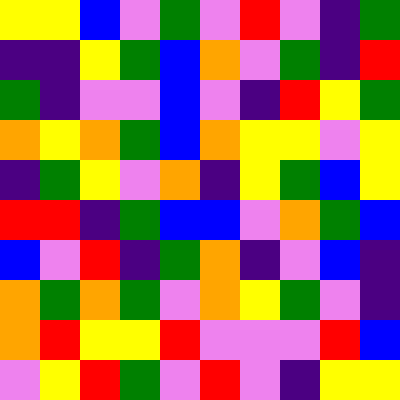[["yellow", "yellow", "blue", "violet", "green", "violet", "red", "violet", "indigo", "green"], ["indigo", "indigo", "yellow", "green", "blue", "orange", "violet", "green", "indigo", "red"], ["green", "indigo", "violet", "violet", "blue", "violet", "indigo", "red", "yellow", "green"], ["orange", "yellow", "orange", "green", "blue", "orange", "yellow", "yellow", "violet", "yellow"], ["indigo", "green", "yellow", "violet", "orange", "indigo", "yellow", "green", "blue", "yellow"], ["red", "red", "indigo", "green", "blue", "blue", "violet", "orange", "green", "blue"], ["blue", "violet", "red", "indigo", "green", "orange", "indigo", "violet", "blue", "indigo"], ["orange", "green", "orange", "green", "violet", "orange", "yellow", "green", "violet", "indigo"], ["orange", "red", "yellow", "yellow", "red", "violet", "violet", "violet", "red", "blue"], ["violet", "yellow", "red", "green", "violet", "red", "violet", "indigo", "yellow", "yellow"]]